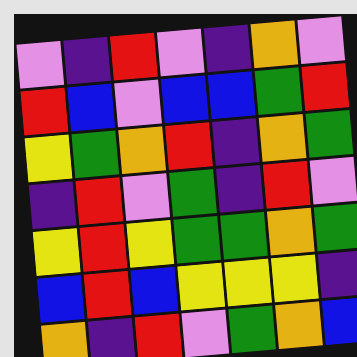[["violet", "indigo", "red", "violet", "indigo", "orange", "violet"], ["red", "blue", "violet", "blue", "blue", "green", "red"], ["yellow", "green", "orange", "red", "indigo", "orange", "green"], ["indigo", "red", "violet", "green", "indigo", "red", "violet"], ["yellow", "red", "yellow", "green", "green", "orange", "green"], ["blue", "red", "blue", "yellow", "yellow", "yellow", "indigo"], ["orange", "indigo", "red", "violet", "green", "orange", "blue"]]